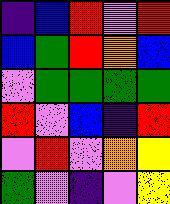[["indigo", "blue", "red", "violet", "red"], ["blue", "green", "red", "orange", "blue"], ["violet", "green", "green", "green", "green"], ["red", "violet", "blue", "indigo", "red"], ["violet", "red", "violet", "orange", "yellow"], ["green", "violet", "indigo", "violet", "yellow"]]